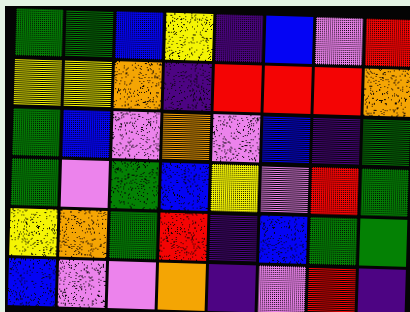[["green", "green", "blue", "yellow", "indigo", "blue", "violet", "red"], ["yellow", "yellow", "orange", "indigo", "red", "red", "red", "orange"], ["green", "blue", "violet", "orange", "violet", "blue", "indigo", "green"], ["green", "violet", "green", "blue", "yellow", "violet", "red", "green"], ["yellow", "orange", "green", "red", "indigo", "blue", "green", "green"], ["blue", "violet", "violet", "orange", "indigo", "violet", "red", "indigo"]]